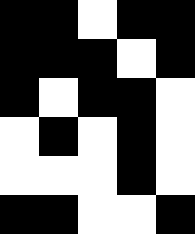[["black", "black", "white", "black", "black"], ["black", "black", "black", "white", "black"], ["black", "white", "black", "black", "white"], ["white", "black", "white", "black", "white"], ["white", "white", "white", "black", "white"], ["black", "black", "white", "white", "black"]]